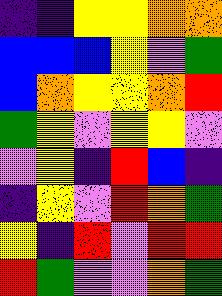[["indigo", "indigo", "yellow", "yellow", "orange", "orange"], ["blue", "blue", "blue", "yellow", "violet", "green"], ["blue", "orange", "yellow", "yellow", "orange", "red"], ["green", "yellow", "violet", "yellow", "yellow", "violet"], ["violet", "yellow", "indigo", "red", "blue", "indigo"], ["indigo", "yellow", "violet", "red", "orange", "green"], ["yellow", "indigo", "red", "violet", "red", "red"], ["red", "green", "violet", "violet", "orange", "green"]]